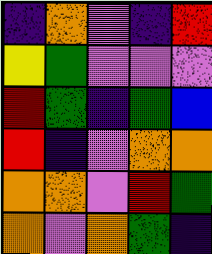[["indigo", "orange", "violet", "indigo", "red"], ["yellow", "green", "violet", "violet", "violet"], ["red", "green", "indigo", "green", "blue"], ["red", "indigo", "violet", "orange", "orange"], ["orange", "orange", "violet", "red", "green"], ["orange", "violet", "orange", "green", "indigo"]]